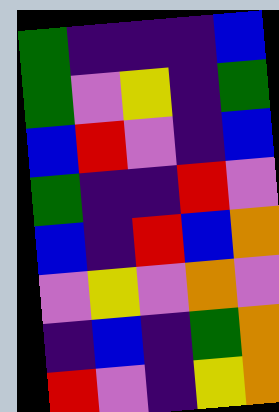[["green", "indigo", "indigo", "indigo", "blue"], ["green", "violet", "yellow", "indigo", "green"], ["blue", "red", "violet", "indigo", "blue"], ["green", "indigo", "indigo", "red", "violet"], ["blue", "indigo", "red", "blue", "orange"], ["violet", "yellow", "violet", "orange", "violet"], ["indigo", "blue", "indigo", "green", "orange"], ["red", "violet", "indigo", "yellow", "orange"]]